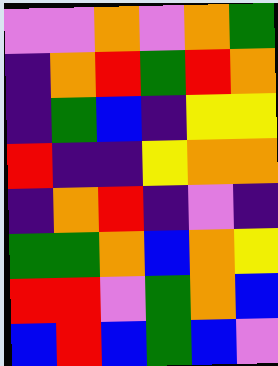[["violet", "violet", "orange", "violet", "orange", "green"], ["indigo", "orange", "red", "green", "red", "orange"], ["indigo", "green", "blue", "indigo", "yellow", "yellow"], ["red", "indigo", "indigo", "yellow", "orange", "orange"], ["indigo", "orange", "red", "indigo", "violet", "indigo"], ["green", "green", "orange", "blue", "orange", "yellow"], ["red", "red", "violet", "green", "orange", "blue"], ["blue", "red", "blue", "green", "blue", "violet"]]